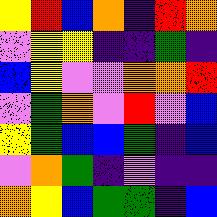[["yellow", "red", "blue", "orange", "indigo", "red", "orange"], ["violet", "yellow", "yellow", "indigo", "indigo", "green", "indigo"], ["blue", "yellow", "violet", "violet", "orange", "orange", "red"], ["violet", "green", "orange", "violet", "red", "violet", "blue"], ["yellow", "green", "blue", "blue", "green", "indigo", "blue"], ["violet", "orange", "green", "indigo", "violet", "indigo", "indigo"], ["orange", "yellow", "blue", "green", "green", "indigo", "blue"]]